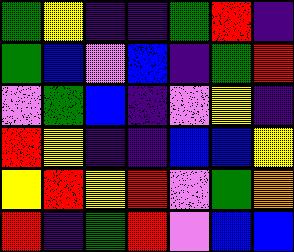[["green", "yellow", "indigo", "indigo", "green", "red", "indigo"], ["green", "blue", "violet", "blue", "indigo", "green", "red"], ["violet", "green", "blue", "indigo", "violet", "yellow", "indigo"], ["red", "yellow", "indigo", "indigo", "blue", "blue", "yellow"], ["yellow", "red", "yellow", "red", "violet", "green", "orange"], ["red", "indigo", "green", "red", "violet", "blue", "blue"]]